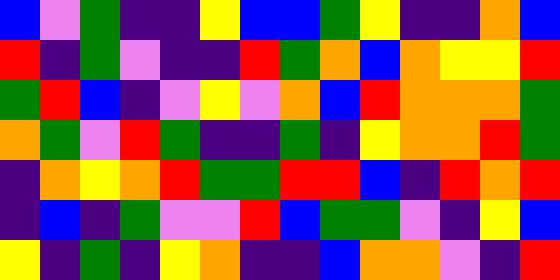[["blue", "violet", "green", "indigo", "indigo", "yellow", "blue", "blue", "green", "yellow", "indigo", "indigo", "orange", "blue"], ["red", "indigo", "green", "violet", "indigo", "indigo", "red", "green", "orange", "blue", "orange", "yellow", "yellow", "red"], ["green", "red", "blue", "indigo", "violet", "yellow", "violet", "orange", "blue", "red", "orange", "orange", "orange", "green"], ["orange", "green", "violet", "red", "green", "indigo", "indigo", "green", "indigo", "yellow", "orange", "orange", "red", "green"], ["indigo", "orange", "yellow", "orange", "red", "green", "green", "red", "red", "blue", "indigo", "red", "orange", "red"], ["indigo", "blue", "indigo", "green", "violet", "violet", "red", "blue", "green", "green", "violet", "indigo", "yellow", "blue"], ["yellow", "indigo", "green", "indigo", "yellow", "orange", "indigo", "indigo", "blue", "orange", "orange", "violet", "indigo", "red"]]